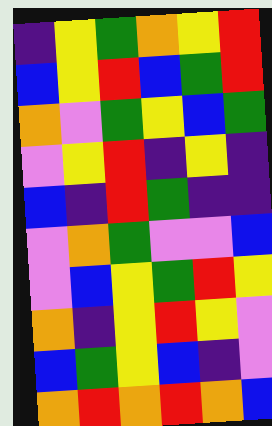[["indigo", "yellow", "green", "orange", "yellow", "red"], ["blue", "yellow", "red", "blue", "green", "red"], ["orange", "violet", "green", "yellow", "blue", "green"], ["violet", "yellow", "red", "indigo", "yellow", "indigo"], ["blue", "indigo", "red", "green", "indigo", "indigo"], ["violet", "orange", "green", "violet", "violet", "blue"], ["violet", "blue", "yellow", "green", "red", "yellow"], ["orange", "indigo", "yellow", "red", "yellow", "violet"], ["blue", "green", "yellow", "blue", "indigo", "violet"], ["orange", "red", "orange", "red", "orange", "blue"]]